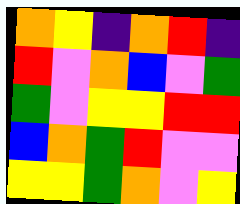[["orange", "yellow", "indigo", "orange", "red", "indigo"], ["red", "violet", "orange", "blue", "violet", "green"], ["green", "violet", "yellow", "yellow", "red", "red"], ["blue", "orange", "green", "red", "violet", "violet"], ["yellow", "yellow", "green", "orange", "violet", "yellow"]]